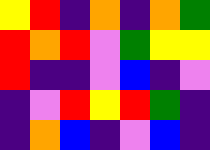[["yellow", "red", "indigo", "orange", "indigo", "orange", "green"], ["red", "orange", "red", "violet", "green", "yellow", "yellow"], ["red", "indigo", "indigo", "violet", "blue", "indigo", "violet"], ["indigo", "violet", "red", "yellow", "red", "green", "indigo"], ["indigo", "orange", "blue", "indigo", "violet", "blue", "indigo"]]